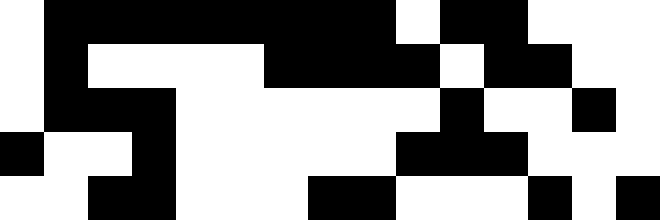[["white", "black", "black", "black", "black", "black", "black", "black", "black", "white", "black", "black", "white", "white", "white"], ["white", "black", "white", "white", "white", "white", "black", "black", "black", "black", "white", "black", "black", "white", "white"], ["white", "black", "black", "black", "white", "white", "white", "white", "white", "white", "black", "white", "white", "black", "white"], ["black", "white", "white", "black", "white", "white", "white", "white", "white", "black", "black", "black", "white", "white", "white"], ["white", "white", "black", "black", "white", "white", "white", "black", "black", "white", "white", "white", "black", "white", "black"]]